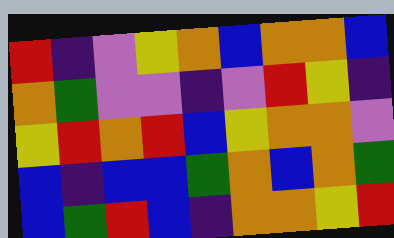[["red", "indigo", "violet", "yellow", "orange", "blue", "orange", "orange", "blue"], ["orange", "green", "violet", "violet", "indigo", "violet", "red", "yellow", "indigo"], ["yellow", "red", "orange", "red", "blue", "yellow", "orange", "orange", "violet"], ["blue", "indigo", "blue", "blue", "green", "orange", "blue", "orange", "green"], ["blue", "green", "red", "blue", "indigo", "orange", "orange", "yellow", "red"]]